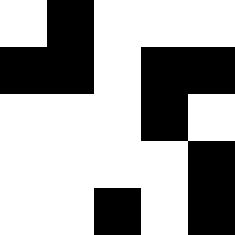[["white", "black", "white", "white", "white"], ["black", "black", "white", "black", "black"], ["white", "white", "white", "black", "white"], ["white", "white", "white", "white", "black"], ["white", "white", "black", "white", "black"]]